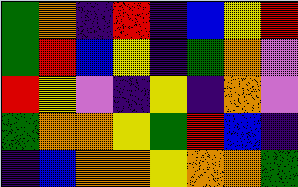[["green", "orange", "indigo", "red", "indigo", "blue", "yellow", "red"], ["green", "red", "blue", "yellow", "indigo", "green", "orange", "violet"], ["red", "yellow", "violet", "indigo", "yellow", "indigo", "orange", "violet"], ["green", "orange", "orange", "yellow", "green", "red", "blue", "indigo"], ["indigo", "blue", "orange", "orange", "yellow", "orange", "orange", "green"]]